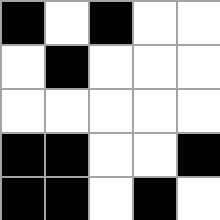[["black", "white", "black", "white", "white"], ["white", "black", "white", "white", "white"], ["white", "white", "white", "white", "white"], ["black", "black", "white", "white", "black"], ["black", "black", "white", "black", "white"]]